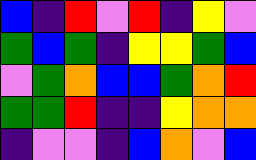[["blue", "indigo", "red", "violet", "red", "indigo", "yellow", "violet"], ["green", "blue", "green", "indigo", "yellow", "yellow", "green", "blue"], ["violet", "green", "orange", "blue", "blue", "green", "orange", "red"], ["green", "green", "red", "indigo", "indigo", "yellow", "orange", "orange"], ["indigo", "violet", "violet", "indigo", "blue", "orange", "violet", "blue"]]